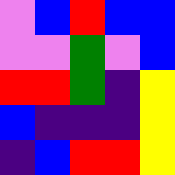[["violet", "blue", "red", "blue", "blue"], ["violet", "violet", "green", "violet", "blue"], ["red", "red", "green", "indigo", "yellow"], ["blue", "indigo", "indigo", "indigo", "yellow"], ["indigo", "blue", "red", "red", "yellow"]]